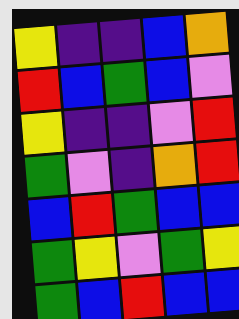[["yellow", "indigo", "indigo", "blue", "orange"], ["red", "blue", "green", "blue", "violet"], ["yellow", "indigo", "indigo", "violet", "red"], ["green", "violet", "indigo", "orange", "red"], ["blue", "red", "green", "blue", "blue"], ["green", "yellow", "violet", "green", "yellow"], ["green", "blue", "red", "blue", "blue"]]